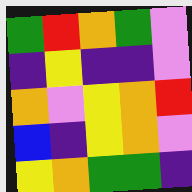[["green", "red", "orange", "green", "violet"], ["indigo", "yellow", "indigo", "indigo", "violet"], ["orange", "violet", "yellow", "orange", "red"], ["blue", "indigo", "yellow", "orange", "violet"], ["yellow", "orange", "green", "green", "indigo"]]